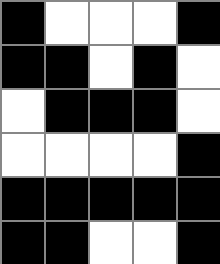[["black", "white", "white", "white", "black"], ["black", "black", "white", "black", "white"], ["white", "black", "black", "black", "white"], ["white", "white", "white", "white", "black"], ["black", "black", "black", "black", "black"], ["black", "black", "white", "white", "black"]]